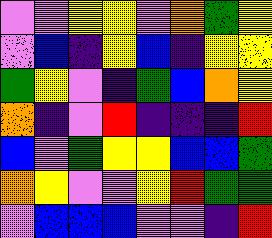[["violet", "violet", "yellow", "yellow", "violet", "orange", "green", "yellow"], ["violet", "blue", "indigo", "yellow", "blue", "indigo", "yellow", "yellow"], ["green", "yellow", "violet", "indigo", "green", "blue", "orange", "yellow"], ["orange", "indigo", "violet", "red", "indigo", "indigo", "indigo", "red"], ["blue", "violet", "green", "yellow", "yellow", "blue", "blue", "green"], ["orange", "yellow", "violet", "violet", "yellow", "red", "green", "green"], ["violet", "blue", "blue", "blue", "violet", "violet", "indigo", "red"]]